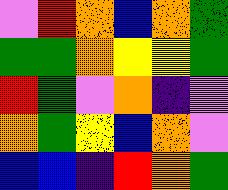[["violet", "red", "orange", "blue", "orange", "green"], ["green", "green", "orange", "yellow", "yellow", "green"], ["red", "green", "violet", "orange", "indigo", "violet"], ["orange", "green", "yellow", "blue", "orange", "violet"], ["blue", "blue", "indigo", "red", "orange", "green"]]